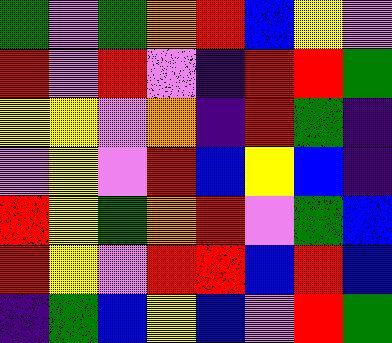[["green", "violet", "green", "orange", "red", "blue", "yellow", "violet"], ["red", "violet", "red", "violet", "indigo", "red", "red", "green"], ["yellow", "yellow", "violet", "orange", "indigo", "red", "green", "indigo"], ["violet", "yellow", "violet", "red", "blue", "yellow", "blue", "indigo"], ["red", "yellow", "green", "orange", "red", "violet", "green", "blue"], ["red", "yellow", "violet", "red", "red", "blue", "red", "blue"], ["indigo", "green", "blue", "yellow", "blue", "violet", "red", "green"]]